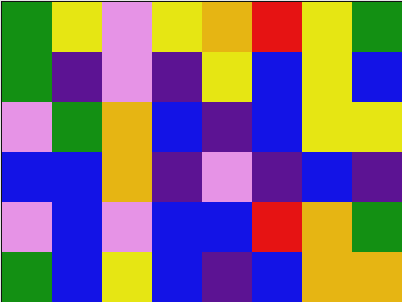[["green", "yellow", "violet", "yellow", "orange", "red", "yellow", "green"], ["green", "indigo", "violet", "indigo", "yellow", "blue", "yellow", "blue"], ["violet", "green", "orange", "blue", "indigo", "blue", "yellow", "yellow"], ["blue", "blue", "orange", "indigo", "violet", "indigo", "blue", "indigo"], ["violet", "blue", "violet", "blue", "blue", "red", "orange", "green"], ["green", "blue", "yellow", "blue", "indigo", "blue", "orange", "orange"]]